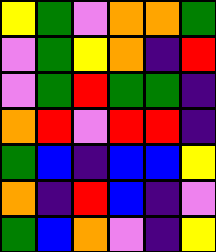[["yellow", "green", "violet", "orange", "orange", "green"], ["violet", "green", "yellow", "orange", "indigo", "red"], ["violet", "green", "red", "green", "green", "indigo"], ["orange", "red", "violet", "red", "red", "indigo"], ["green", "blue", "indigo", "blue", "blue", "yellow"], ["orange", "indigo", "red", "blue", "indigo", "violet"], ["green", "blue", "orange", "violet", "indigo", "yellow"]]